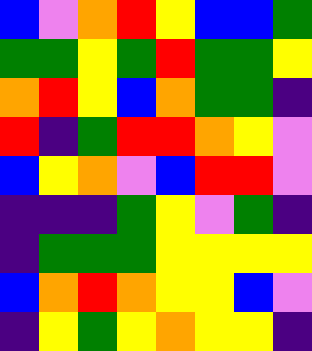[["blue", "violet", "orange", "red", "yellow", "blue", "blue", "green"], ["green", "green", "yellow", "green", "red", "green", "green", "yellow"], ["orange", "red", "yellow", "blue", "orange", "green", "green", "indigo"], ["red", "indigo", "green", "red", "red", "orange", "yellow", "violet"], ["blue", "yellow", "orange", "violet", "blue", "red", "red", "violet"], ["indigo", "indigo", "indigo", "green", "yellow", "violet", "green", "indigo"], ["indigo", "green", "green", "green", "yellow", "yellow", "yellow", "yellow"], ["blue", "orange", "red", "orange", "yellow", "yellow", "blue", "violet"], ["indigo", "yellow", "green", "yellow", "orange", "yellow", "yellow", "indigo"]]